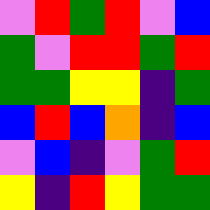[["violet", "red", "green", "red", "violet", "blue"], ["green", "violet", "red", "red", "green", "red"], ["green", "green", "yellow", "yellow", "indigo", "green"], ["blue", "red", "blue", "orange", "indigo", "blue"], ["violet", "blue", "indigo", "violet", "green", "red"], ["yellow", "indigo", "red", "yellow", "green", "green"]]